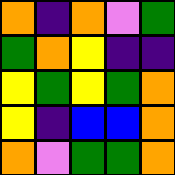[["orange", "indigo", "orange", "violet", "green"], ["green", "orange", "yellow", "indigo", "indigo"], ["yellow", "green", "yellow", "green", "orange"], ["yellow", "indigo", "blue", "blue", "orange"], ["orange", "violet", "green", "green", "orange"]]